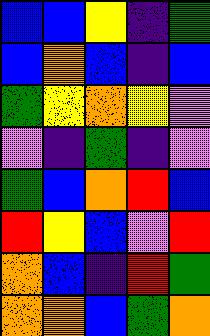[["blue", "blue", "yellow", "indigo", "green"], ["blue", "orange", "blue", "indigo", "blue"], ["green", "yellow", "orange", "yellow", "violet"], ["violet", "indigo", "green", "indigo", "violet"], ["green", "blue", "orange", "red", "blue"], ["red", "yellow", "blue", "violet", "red"], ["orange", "blue", "indigo", "red", "green"], ["orange", "orange", "blue", "green", "orange"]]